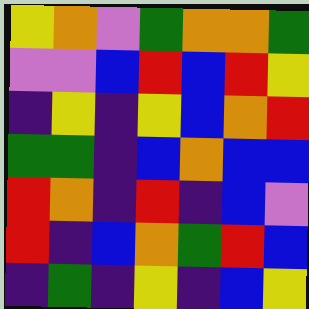[["yellow", "orange", "violet", "green", "orange", "orange", "green"], ["violet", "violet", "blue", "red", "blue", "red", "yellow"], ["indigo", "yellow", "indigo", "yellow", "blue", "orange", "red"], ["green", "green", "indigo", "blue", "orange", "blue", "blue"], ["red", "orange", "indigo", "red", "indigo", "blue", "violet"], ["red", "indigo", "blue", "orange", "green", "red", "blue"], ["indigo", "green", "indigo", "yellow", "indigo", "blue", "yellow"]]